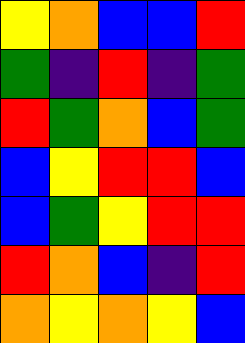[["yellow", "orange", "blue", "blue", "red"], ["green", "indigo", "red", "indigo", "green"], ["red", "green", "orange", "blue", "green"], ["blue", "yellow", "red", "red", "blue"], ["blue", "green", "yellow", "red", "red"], ["red", "orange", "blue", "indigo", "red"], ["orange", "yellow", "orange", "yellow", "blue"]]